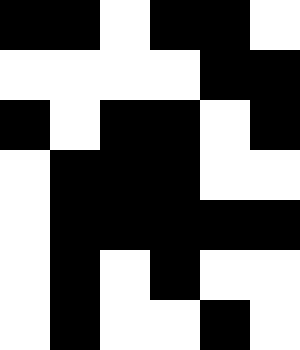[["black", "black", "white", "black", "black", "white"], ["white", "white", "white", "white", "black", "black"], ["black", "white", "black", "black", "white", "black"], ["white", "black", "black", "black", "white", "white"], ["white", "black", "black", "black", "black", "black"], ["white", "black", "white", "black", "white", "white"], ["white", "black", "white", "white", "black", "white"]]